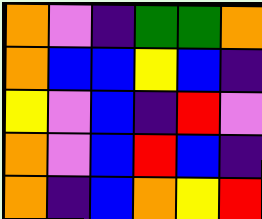[["orange", "violet", "indigo", "green", "green", "orange"], ["orange", "blue", "blue", "yellow", "blue", "indigo"], ["yellow", "violet", "blue", "indigo", "red", "violet"], ["orange", "violet", "blue", "red", "blue", "indigo"], ["orange", "indigo", "blue", "orange", "yellow", "red"]]